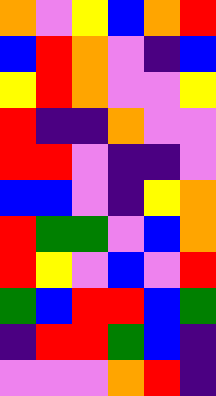[["orange", "violet", "yellow", "blue", "orange", "red"], ["blue", "red", "orange", "violet", "indigo", "blue"], ["yellow", "red", "orange", "violet", "violet", "yellow"], ["red", "indigo", "indigo", "orange", "violet", "violet"], ["red", "red", "violet", "indigo", "indigo", "violet"], ["blue", "blue", "violet", "indigo", "yellow", "orange"], ["red", "green", "green", "violet", "blue", "orange"], ["red", "yellow", "violet", "blue", "violet", "red"], ["green", "blue", "red", "red", "blue", "green"], ["indigo", "red", "red", "green", "blue", "indigo"], ["violet", "violet", "violet", "orange", "red", "indigo"]]